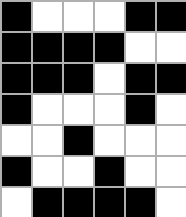[["black", "white", "white", "white", "black", "black"], ["black", "black", "black", "black", "white", "white"], ["black", "black", "black", "white", "black", "black"], ["black", "white", "white", "white", "black", "white"], ["white", "white", "black", "white", "white", "white"], ["black", "white", "white", "black", "white", "white"], ["white", "black", "black", "black", "black", "white"]]